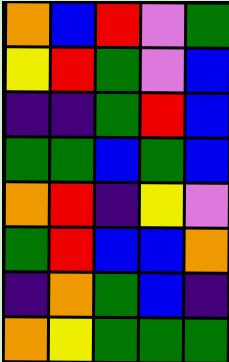[["orange", "blue", "red", "violet", "green"], ["yellow", "red", "green", "violet", "blue"], ["indigo", "indigo", "green", "red", "blue"], ["green", "green", "blue", "green", "blue"], ["orange", "red", "indigo", "yellow", "violet"], ["green", "red", "blue", "blue", "orange"], ["indigo", "orange", "green", "blue", "indigo"], ["orange", "yellow", "green", "green", "green"]]